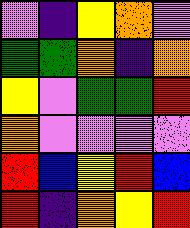[["violet", "indigo", "yellow", "orange", "violet"], ["green", "green", "orange", "indigo", "orange"], ["yellow", "violet", "green", "green", "red"], ["orange", "violet", "violet", "violet", "violet"], ["red", "blue", "yellow", "red", "blue"], ["red", "indigo", "orange", "yellow", "red"]]